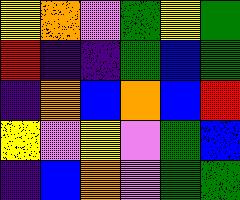[["yellow", "orange", "violet", "green", "yellow", "green"], ["red", "indigo", "indigo", "green", "blue", "green"], ["indigo", "orange", "blue", "orange", "blue", "red"], ["yellow", "violet", "yellow", "violet", "green", "blue"], ["indigo", "blue", "orange", "violet", "green", "green"]]